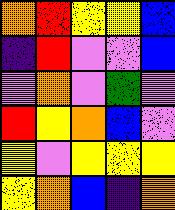[["orange", "red", "yellow", "yellow", "blue"], ["indigo", "red", "violet", "violet", "blue"], ["violet", "orange", "violet", "green", "violet"], ["red", "yellow", "orange", "blue", "violet"], ["yellow", "violet", "yellow", "yellow", "yellow"], ["yellow", "orange", "blue", "indigo", "orange"]]